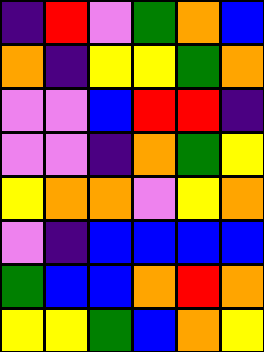[["indigo", "red", "violet", "green", "orange", "blue"], ["orange", "indigo", "yellow", "yellow", "green", "orange"], ["violet", "violet", "blue", "red", "red", "indigo"], ["violet", "violet", "indigo", "orange", "green", "yellow"], ["yellow", "orange", "orange", "violet", "yellow", "orange"], ["violet", "indigo", "blue", "blue", "blue", "blue"], ["green", "blue", "blue", "orange", "red", "orange"], ["yellow", "yellow", "green", "blue", "orange", "yellow"]]